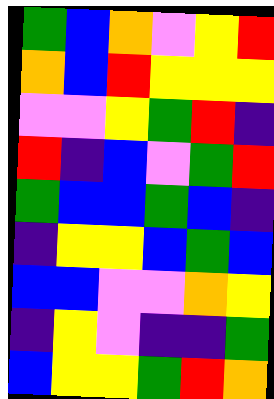[["green", "blue", "orange", "violet", "yellow", "red"], ["orange", "blue", "red", "yellow", "yellow", "yellow"], ["violet", "violet", "yellow", "green", "red", "indigo"], ["red", "indigo", "blue", "violet", "green", "red"], ["green", "blue", "blue", "green", "blue", "indigo"], ["indigo", "yellow", "yellow", "blue", "green", "blue"], ["blue", "blue", "violet", "violet", "orange", "yellow"], ["indigo", "yellow", "violet", "indigo", "indigo", "green"], ["blue", "yellow", "yellow", "green", "red", "orange"]]